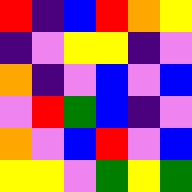[["red", "indigo", "blue", "red", "orange", "yellow"], ["indigo", "violet", "yellow", "yellow", "indigo", "violet"], ["orange", "indigo", "violet", "blue", "violet", "blue"], ["violet", "red", "green", "blue", "indigo", "violet"], ["orange", "violet", "blue", "red", "violet", "blue"], ["yellow", "yellow", "violet", "green", "yellow", "green"]]